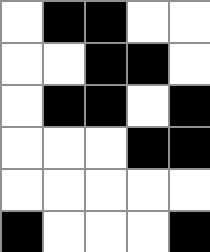[["white", "black", "black", "white", "white"], ["white", "white", "black", "black", "white"], ["white", "black", "black", "white", "black"], ["white", "white", "white", "black", "black"], ["white", "white", "white", "white", "white"], ["black", "white", "white", "white", "black"]]